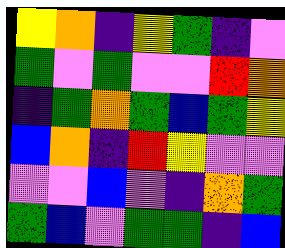[["yellow", "orange", "indigo", "yellow", "green", "indigo", "violet"], ["green", "violet", "green", "violet", "violet", "red", "orange"], ["indigo", "green", "orange", "green", "blue", "green", "yellow"], ["blue", "orange", "indigo", "red", "yellow", "violet", "violet"], ["violet", "violet", "blue", "violet", "indigo", "orange", "green"], ["green", "blue", "violet", "green", "green", "indigo", "blue"]]